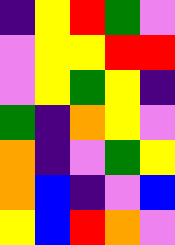[["indigo", "yellow", "red", "green", "violet"], ["violet", "yellow", "yellow", "red", "red"], ["violet", "yellow", "green", "yellow", "indigo"], ["green", "indigo", "orange", "yellow", "violet"], ["orange", "indigo", "violet", "green", "yellow"], ["orange", "blue", "indigo", "violet", "blue"], ["yellow", "blue", "red", "orange", "violet"]]